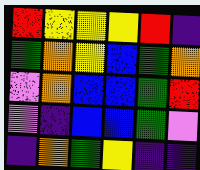[["red", "yellow", "yellow", "yellow", "red", "indigo"], ["green", "orange", "yellow", "blue", "green", "orange"], ["violet", "orange", "blue", "blue", "green", "red"], ["violet", "indigo", "blue", "blue", "green", "violet"], ["indigo", "orange", "green", "yellow", "indigo", "indigo"]]